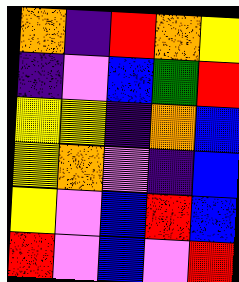[["orange", "indigo", "red", "orange", "yellow"], ["indigo", "violet", "blue", "green", "red"], ["yellow", "yellow", "indigo", "orange", "blue"], ["yellow", "orange", "violet", "indigo", "blue"], ["yellow", "violet", "blue", "red", "blue"], ["red", "violet", "blue", "violet", "red"]]